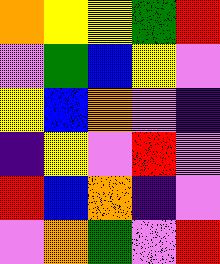[["orange", "yellow", "yellow", "green", "red"], ["violet", "green", "blue", "yellow", "violet"], ["yellow", "blue", "orange", "violet", "indigo"], ["indigo", "yellow", "violet", "red", "violet"], ["red", "blue", "orange", "indigo", "violet"], ["violet", "orange", "green", "violet", "red"]]